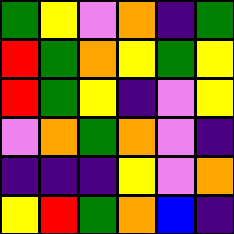[["green", "yellow", "violet", "orange", "indigo", "green"], ["red", "green", "orange", "yellow", "green", "yellow"], ["red", "green", "yellow", "indigo", "violet", "yellow"], ["violet", "orange", "green", "orange", "violet", "indigo"], ["indigo", "indigo", "indigo", "yellow", "violet", "orange"], ["yellow", "red", "green", "orange", "blue", "indigo"]]